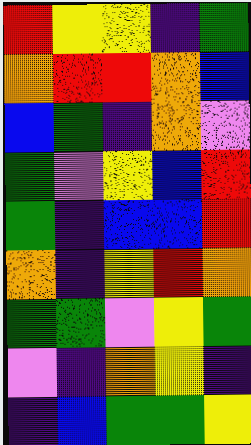[["red", "yellow", "yellow", "indigo", "green"], ["orange", "red", "red", "orange", "blue"], ["blue", "green", "indigo", "orange", "violet"], ["green", "violet", "yellow", "blue", "red"], ["green", "indigo", "blue", "blue", "red"], ["orange", "indigo", "yellow", "red", "orange"], ["green", "green", "violet", "yellow", "green"], ["violet", "indigo", "orange", "yellow", "indigo"], ["indigo", "blue", "green", "green", "yellow"]]